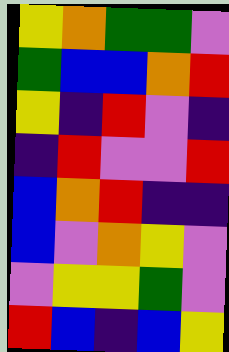[["yellow", "orange", "green", "green", "violet"], ["green", "blue", "blue", "orange", "red"], ["yellow", "indigo", "red", "violet", "indigo"], ["indigo", "red", "violet", "violet", "red"], ["blue", "orange", "red", "indigo", "indigo"], ["blue", "violet", "orange", "yellow", "violet"], ["violet", "yellow", "yellow", "green", "violet"], ["red", "blue", "indigo", "blue", "yellow"]]